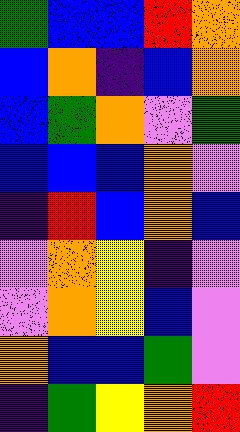[["green", "blue", "blue", "red", "orange"], ["blue", "orange", "indigo", "blue", "orange"], ["blue", "green", "orange", "violet", "green"], ["blue", "blue", "blue", "orange", "violet"], ["indigo", "red", "blue", "orange", "blue"], ["violet", "orange", "yellow", "indigo", "violet"], ["violet", "orange", "yellow", "blue", "violet"], ["orange", "blue", "blue", "green", "violet"], ["indigo", "green", "yellow", "orange", "red"]]